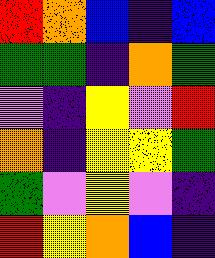[["red", "orange", "blue", "indigo", "blue"], ["green", "green", "indigo", "orange", "green"], ["violet", "indigo", "yellow", "violet", "red"], ["orange", "indigo", "yellow", "yellow", "green"], ["green", "violet", "yellow", "violet", "indigo"], ["red", "yellow", "orange", "blue", "indigo"]]